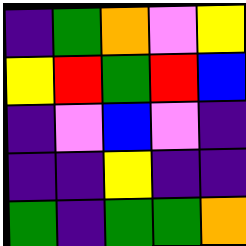[["indigo", "green", "orange", "violet", "yellow"], ["yellow", "red", "green", "red", "blue"], ["indigo", "violet", "blue", "violet", "indigo"], ["indigo", "indigo", "yellow", "indigo", "indigo"], ["green", "indigo", "green", "green", "orange"]]